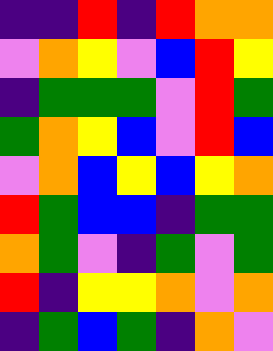[["indigo", "indigo", "red", "indigo", "red", "orange", "orange"], ["violet", "orange", "yellow", "violet", "blue", "red", "yellow"], ["indigo", "green", "green", "green", "violet", "red", "green"], ["green", "orange", "yellow", "blue", "violet", "red", "blue"], ["violet", "orange", "blue", "yellow", "blue", "yellow", "orange"], ["red", "green", "blue", "blue", "indigo", "green", "green"], ["orange", "green", "violet", "indigo", "green", "violet", "green"], ["red", "indigo", "yellow", "yellow", "orange", "violet", "orange"], ["indigo", "green", "blue", "green", "indigo", "orange", "violet"]]